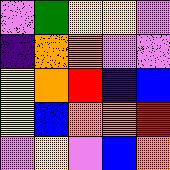[["violet", "green", "yellow", "yellow", "violet"], ["indigo", "orange", "orange", "violet", "violet"], ["yellow", "orange", "red", "indigo", "blue"], ["yellow", "blue", "orange", "orange", "red"], ["violet", "yellow", "violet", "blue", "orange"]]